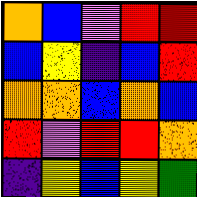[["orange", "blue", "violet", "red", "red"], ["blue", "yellow", "indigo", "blue", "red"], ["orange", "orange", "blue", "orange", "blue"], ["red", "violet", "red", "red", "orange"], ["indigo", "yellow", "blue", "yellow", "green"]]